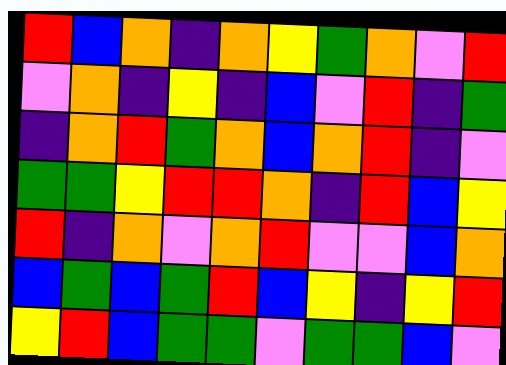[["red", "blue", "orange", "indigo", "orange", "yellow", "green", "orange", "violet", "red"], ["violet", "orange", "indigo", "yellow", "indigo", "blue", "violet", "red", "indigo", "green"], ["indigo", "orange", "red", "green", "orange", "blue", "orange", "red", "indigo", "violet"], ["green", "green", "yellow", "red", "red", "orange", "indigo", "red", "blue", "yellow"], ["red", "indigo", "orange", "violet", "orange", "red", "violet", "violet", "blue", "orange"], ["blue", "green", "blue", "green", "red", "blue", "yellow", "indigo", "yellow", "red"], ["yellow", "red", "blue", "green", "green", "violet", "green", "green", "blue", "violet"]]